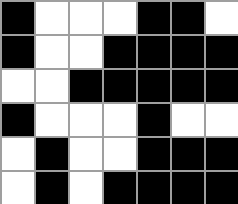[["black", "white", "white", "white", "black", "black", "white"], ["black", "white", "white", "black", "black", "black", "black"], ["white", "white", "black", "black", "black", "black", "black"], ["black", "white", "white", "white", "black", "white", "white"], ["white", "black", "white", "white", "black", "black", "black"], ["white", "black", "white", "black", "black", "black", "black"]]